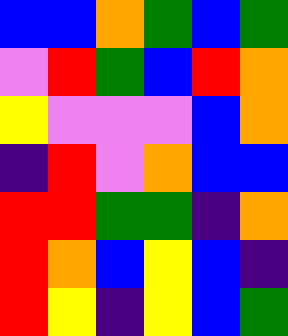[["blue", "blue", "orange", "green", "blue", "green"], ["violet", "red", "green", "blue", "red", "orange"], ["yellow", "violet", "violet", "violet", "blue", "orange"], ["indigo", "red", "violet", "orange", "blue", "blue"], ["red", "red", "green", "green", "indigo", "orange"], ["red", "orange", "blue", "yellow", "blue", "indigo"], ["red", "yellow", "indigo", "yellow", "blue", "green"]]